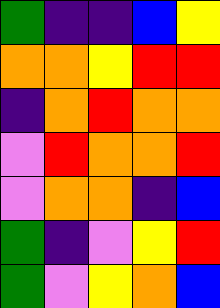[["green", "indigo", "indigo", "blue", "yellow"], ["orange", "orange", "yellow", "red", "red"], ["indigo", "orange", "red", "orange", "orange"], ["violet", "red", "orange", "orange", "red"], ["violet", "orange", "orange", "indigo", "blue"], ["green", "indigo", "violet", "yellow", "red"], ["green", "violet", "yellow", "orange", "blue"]]